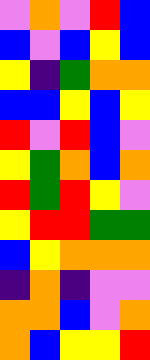[["violet", "orange", "violet", "red", "blue"], ["blue", "violet", "blue", "yellow", "blue"], ["yellow", "indigo", "green", "orange", "orange"], ["blue", "blue", "yellow", "blue", "yellow"], ["red", "violet", "red", "blue", "violet"], ["yellow", "green", "orange", "blue", "orange"], ["red", "green", "red", "yellow", "violet"], ["yellow", "red", "red", "green", "green"], ["blue", "yellow", "orange", "orange", "orange"], ["indigo", "orange", "indigo", "violet", "violet"], ["orange", "orange", "blue", "violet", "orange"], ["orange", "blue", "yellow", "yellow", "red"]]